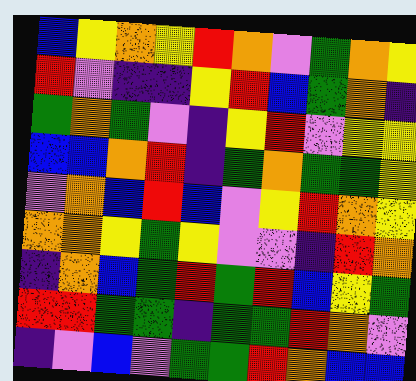[["blue", "yellow", "orange", "yellow", "red", "orange", "violet", "green", "orange", "yellow"], ["red", "violet", "indigo", "indigo", "yellow", "red", "blue", "green", "orange", "indigo"], ["green", "orange", "green", "violet", "indigo", "yellow", "red", "violet", "yellow", "yellow"], ["blue", "blue", "orange", "red", "indigo", "green", "orange", "green", "green", "yellow"], ["violet", "orange", "blue", "red", "blue", "violet", "yellow", "red", "orange", "yellow"], ["orange", "orange", "yellow", "green", "yellow", "violet", "violet", "indigo", "red", "orange"], ["indigo", "orange", "blue", "green", "red", "green", "red", "blue", "yellow", "green"], ["red", "red", "green", "green", "indigo", "green", "green", "red", "orange", "violet"], ["indigo", "violet", "blue", "violet", "green", "green", "red", "orange", "blue", "blue"]]